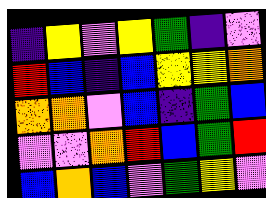[["indigo", "yellow", "violet", "yellow", "green", "indigo", "violet"], ["red", "blue", "indigo", "blue", "yellow", "yellow", "orange"], ["orange", "orange", "violet", "blue", "indigo", "green", "blue"], ["violet", "violet", "orange", "red", "blue", "green", "red"], ["blue", "orange", "blue", "violet", "green", "yellow", "violet"]]